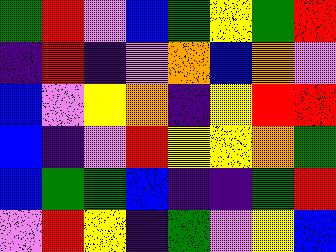[["green", "red", "violet", "blue", "green", "yellow", "green", "red"], ["indigo", "red", "indigo", "violet", "orange", "blue", "orange", "violet"], ["blue", "violet", "yellow", "orange", "indigo", "yellow", "red", "red"], ["blue", "indigo", "violet", "red", "yellow", "yellow", "orange", "green"], ["blue", "green", "green", "blue", "indigo", "indigo", "green", "red"], ["violet", "red", "yellow", "indigo", "green", "violet", "yellow", "blue"]]